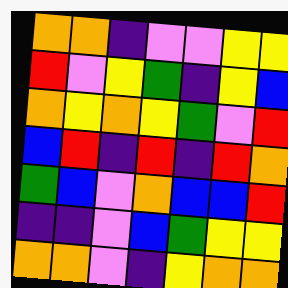[["orange", "orange", "indigo", "violet", "violet", "yellow", "yellow"], ["red", "violet", "yellow", "green", "indigo", "yellow", "blue"], ["orange", "yellow", "orange", "yellow", "green", "violet", "red"], ["blue", "red", "indigo", "red", "indigo", "red", "orange"], ["green", "blue", "violet", "orange", "blue", "blue", "red"], ["indigo", "indigo", "violet", "blue", "green", "yellow", "yellow"], ["orange", "orange", "violet", "indigo", "yellow", "orange", "orange"]]